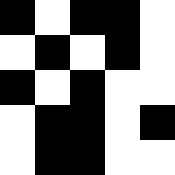[["black", "white", "black", "black", "white"], ["white", "black", "white", "black", "white"], ["black", "white", "black", "white", "white"], ["white", "black", "black", "white", "black"], ["white", "black", "black", "white", "white"]]